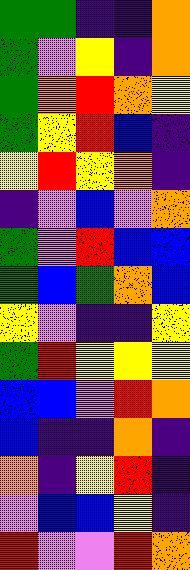[["green", "green", "indigo", "indigo", "orange"], ["green", "violet", "yellow", "indigo", "orange"], ["green", "orange", "red", "orange", "yellow"], ["green", "yellow", "red", "blue", "indigo"], ["yellow", "red", "yellow", "orange", "indigo"], ["indigo", "violet", "blue", "violet", "orange"], ["green", "violet", "red", "blue", "blue"], ["green", "blue", "green", "orange", "blue"], ["yellow", "violet", "indigo", "indigo", "yellow"], ["green", "red", "yellow", "yellow", "yellow"], ["blue", "blue", "violet", "red", "orange"], ["blue", "indigo", "indigo", "orange", "indigo"], ["orange", "indigo", "yellow", "red", "indigo"], ["violet", "blue", "blue", "yellow", "indigo"], ["red", "violet", "violet", "red", "orange"]]